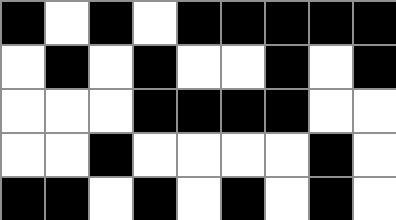[["black", "white", "black", "white", "black", "black", "black", "black", "black"], ["white", "black", "white", "black", "white", "white", "black", "white", "black"], ["white", "white", "white", "black", "black", "black", "black", "white", "white"], ["white", "white", "black", "white", "white", "white", "white", "black", "white"], ["black", "black", "white", "black", "white", "black", "white", "black", "white"]]